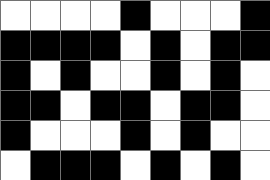[["white", "white", "white", "white", "black", "white", "white", "white", "black"], ["black", "black", "black", "black", "white", "black", "white", "black", "black"], ["black", "white", "black", "white", "white", "black", "white", "black", "white"], ["black", "black", "white", "black", "black", "white", "black", "black", "white"], ["black", "white", "white", "white", "black", "white", "black", "white", "white"], ["white", "black", "black", "black", "white", "black", "white", "black", "white"]]